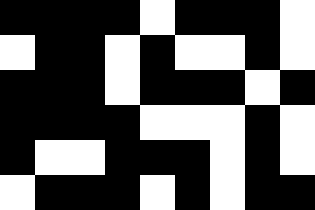[["black", "black", "black", "black", "white", "black", "black", "black", "white"], ["white", "black", "black", "white", "black", "white", "white", "black", "white"], ["black", "black", "black", "white", "black", "black", "black", "white", "black"], ["black", "black", "black", "black", "white", "white", "white", "black", "white"], ["black", "white", "white", "black", "black", "black", "white", "black", "white"], ["white", "black", "black", "black", "white", "black", "white", "black", "black"]]